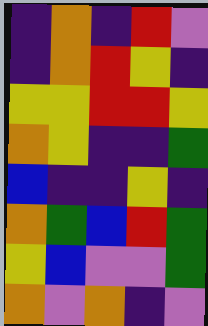[["indigo", "orange", "indigo", "red", "violet"], ["indigo", "orange", "red", "yellow", "indigo"], ["yellow", "yellow", "red", "red", "yellow"], ["orange", "yellow", "indigo", "indigo", "green"], ["blue", "indigo", "indigo", "yellow", "indigo"], ["orange", "green", "blue", "red", "green"], ["yellow", "blue", "violet", "violet", "green"], ["orange", "violet", "orange", "indigo", "violet"]]